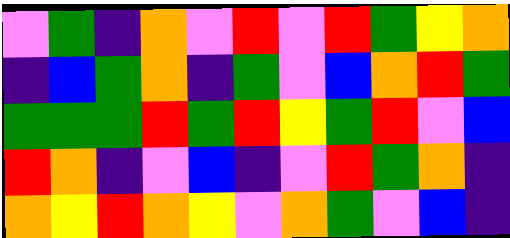[["violet", "green", "indigo", "orange", "violet", "red", "violet", "red", "green", "yellow", "orange"], ["indigo", "blue", "green", "orange", "indigo", "green", "violet", "blue", "orange", "red", "green"], ["green", "green", "green", "red", "green", "red", "yellow", "green", "red", "violet", "blue"], ["red", "orange", "indigo", "violet", "blue", "indigo", "violet", "red", "green", "orange", "indigo"], ["orange", "yellow", "red", "orange", "yellow", "violet", "orange", "green", "violet", "blue", "indigo"]]